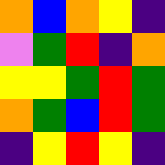[["orange", "blue", "orange", "yellow", "indigo"], ["violet", "green", "red", "indigo", "orange"], ["yellow", "yellow", "green", "red", "green"], ["orange", "green", "blue", "red", "green"], ["indigo", "yellow", "red", "yellow", "indigo"]]